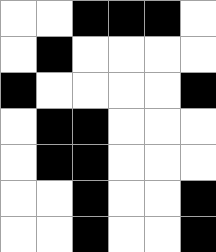[["white", "white", "black", "black", "black", "white"], ["white", "black", "white", "white", "white", "white"], ["black", "white", "white", "white", "white", "black"], ["white", "black", "black", "white", "white", "white"], ["white", "black", "black", "white", "white", "white"], ["white", "white", "black", "white", "white", "black"], ["white", "white", "black", "white", "white", "black"]]